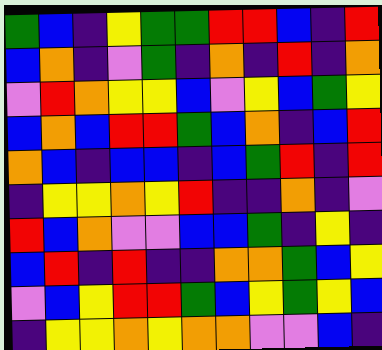[["green", "blue", "indigo", "yellow", "green", "green", "red", "red", "blue", "indigo", "red"], ["blue", "orange", "indigo", "violet", "green", "indigo", "orange", "indigo", "red", "indigo", "orange"], ["violet", "red", "orange", "yellow", "yellow", "blue", "violet", "yellow", "blue", "green", "yellow"], ["blue", "orange", "blue", "red", "red", "green", "blue", "orange", "indigo", "blue", "red"], ["orange", "blue", "indigo", "blue", "blue", "indigo", "blue", "green", "red", "indigo", "red"], ["indigo", "yellow", "yellow", "orange", "yellow", "red", "indigo", "indigo", "orange", "indigo", "violet"], ["red", "blue", "orange", "violet", "violet", "blue", "blue", "green", "indigo", "yellow", "indigo"], ["blue", "red", "indigo", "red", "indigo", "indigo", "orange", "orange", "green", "blue", "yellow"], ["violet", "blue", "yellow", "red", "red", "green", "blue", "yellow", "green", "yellow", "blue"], ["indigo", "yellow", "yellow", "orange", "yellow", "orange", "orange", "violet", "violet", "blue", "indigo"]]